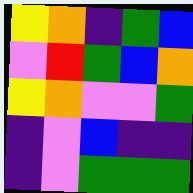[["yellow", "orange", "indigo", "green", "blue"], ["violet", "red", "green", "blue", "orange"], ["yellow", "orange", "violet", "violet", "green"], ["indigo", "violet", "blue", "indigo", "indigo"], ["indigo", "violet", "green", "green", "green"]]